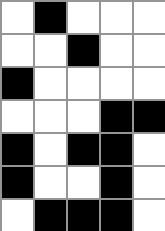[["white", "black", "white", "white", "white"], ["white", "white", "black", "white", "white"], ["black", "white", "white", "white", "white"], ["white", "white", "white", "black", "black"], ["black", "white", "black", "black", "white"], ["black", "white", "white", "black", "white"], ["white", "black", "black", "black", "white"]]